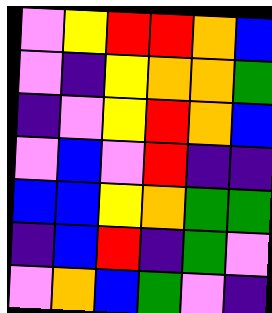[["violet", "yellow", "red", "red", "orange", "blue"], ["violet", "indigo", "yellow", "orange", "orange", "green"], ["indigo", "violet", "yellow", "red", "orange", "blue"], ["violet", "blue", "violet", "red", "indigo", "indigo"], ["blue", "blue", "yellow", "orange", "green", "green"], ["indigo", "blue", "red", "indigo", "green", "violet"], ["violet", "orange", "blue", "green", "violet", "indigo"]]